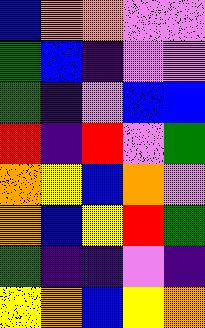[["blue", "orange", "orange", "violet", "violet"], ["green", "blue", "indigo", "violet", "violet"], ["green", "indigo", "violet", "blue", "blue"], ["red", "indigo", "red", "violet", "green"], ["orange", "yellow", "blue", "orange", "violet"], ["orange", "blue", "yellow", "red", "green"], ["green", "indigo", "indigo", "violet", "indigo"], ["yellow", "orange", "blue", "yellow", "orange"]]